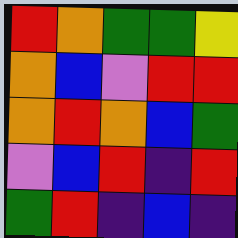[["red", "orange", "green", "green", "yellow"], ["orange", "blue", "violet", "red", "red"], ["orange", "red", "orange", "blue", "green"], ["violet", "blue", "red", "indigo", "red"], ["green", "red", "indigo", "blue", "indigo"]]